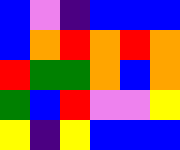[["blue", "violet", "indigo", "blue", "blue", "blue"], ["blue", "orange", "red", "orange", "red", "orange"], ["red", "green", "green", "orange", "blue", "orange"], ["green", "blue", "red", "violet", "violet", "yellow"], ["yellow", "indigo", "yellow", "blue", "blue", "blue"]]